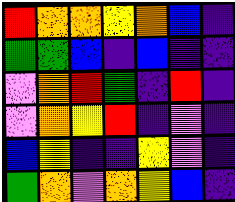[["red", "orange", "orange", "yellow", "orange", "blue", "indigo"], ["green", "green", "blue", "indigo", "blue", "indigo", "indigo"], ["violet", "orange", "red", "green", "indigo", "red", "indigo"], ["violet", "orange", "yellow", "red", "indigo", "violet", "indigo"], ["blue", "yellow", "indigo", "indigo", "yellow", "violet", "indigo"], ["green", "orange", "violet", "orange", "yellow", "blue", "indigo"]]